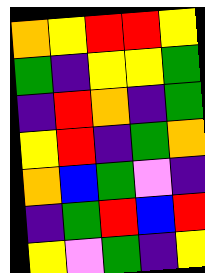[["orange", "yellow", "red", "red", "yellow"], ["green", "indigo", "yellow", "yellow", "green"], ["indigo", "red", "orange", "indigo", "green"], ["yellow", "red", "indigo", "green", "orange"], ["orange", "blue", "green", "violet", "indigo"], ["indigo", "green", "red", "blue", "red"], ["yellow", "violet", "green", "indigo", "yellow"]]